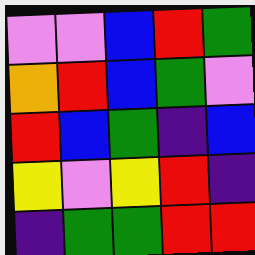[["violet", "violet", "blue", "red", "green"], ["orange", "red", "blue", "green", "violet"], ["red", "blue", "green", "indigo", "blue"], ["yellow", "violet", "yellow", "red", "indigo"], ["indigo", "green", "green", "red", "red"]]